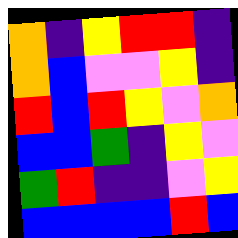[["orange", "indigo", "yellow", "red", "red", "indigo"], ["orange", "blue", "violet", "violet", "yellow", "indigo"], ["red", "blue", "red", "yellow", "violet", "orange"], ["blue", "blue", "green", "indigo", "yellow", "violet"], ["green", "red", "indigo", "indigo", "violet", "yellow"], ["blue", "blue", "blue", "blue", "red", "blue"]]